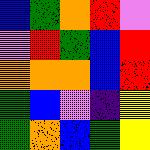[["blue", "green", "orange", "red", "violet"], ["violet", "red", "green", "blue", "red"], ["orange", "orange", "orange", "blue", "red"], ["green", "blue", "violet", "indigo", "yellow"], ["green", "orange", "blue", "green", "yellow"]]